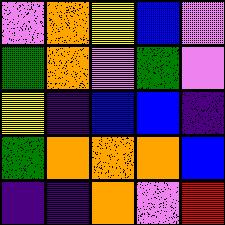[["violet", "orange", "yellow", "blue", "violet"], ["green", "orange", "violet", "green", "violet"], ["yellow", "indigo", "blue", "blue", "indigo"], ["green", "orange", "orange", "orange", "blue"], ["indigo", "indigo", "orange", "violet", "red"]]